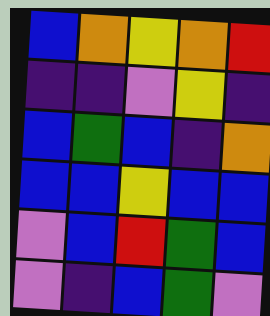[["blue", "orange", "yellow", "orange", "red"], ["indigo", "indigo", "violet", "yellow", "indigo"], ["blue", "green", "blue", "indigo", "orange"], ["blue", "blue", "yellow", "blue", "blue"], ["violet", "blue", "red", "green", "blue"], ["violet", "indigo", "blue", "green", "violet"]]